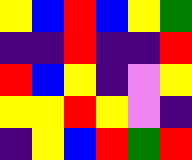[["yellow", "blue", "red", "blue", "yellow", "green"], ["indigo", "indigo", "red", "indigo", "indigo", "red"], ["red", "blue", "yellow", "indigo", "violet", "yellow"], ["yellow", "yellow", "red", "yellow", "violet", "indigo"], ["indigo", "yellow", "blue", "red", "green", "red"]]